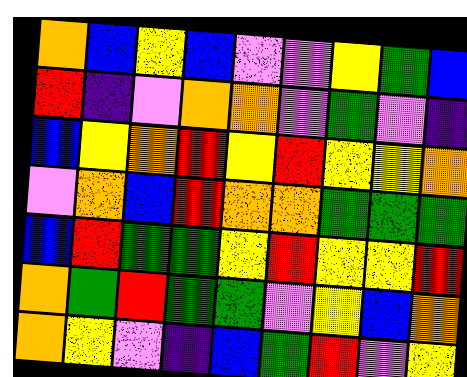[["orange", "blue", "yellow", "blue", "violet", "violet", "yellow", "green", "blue"], ["red", "indigo", "violet", "orange", "orange", "violet", "green", "violet", "indigo"], ["blue", "yellow", "orange", "red", "yellow", "red", "yellow", "yellow", "orange"], ["violet", "orange", "blue", "red", "orange", "orange", "green", "green", "green"], ["blue", "red", "green", "green", "yellow", "red", "yellow", "yellow", "red"], ["orange", "green", "red", "green", "green", "violet", "yellow", "blue", "orange"], ["orange", "yellow", "violet", "indigo", "blue", "green", "red", "violet", "yellow"]]